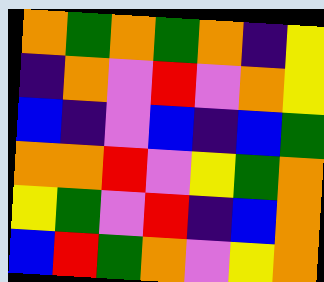[["orange", "green", "orange", "green", "orange", "indigo", "yellow"], ["indigo", "orange", "violet", "red", "violet", "orange", "yellow"], ["blue", "indigo", "violet", "blue", "indigo", "blue", "green"], ["orange", "orange", "red", "violet", "yellow", "green", "orange"], ["yellow", "green", "violet", "red", "indigo", "blue", "orange"], ["blue", "red", "green", "orange", "violet", "yellow", "orange"]]